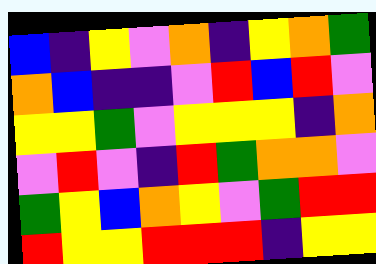[["blue", "indigo", "yellow", "violet", "orange", "indigo", "yellow", "orange", "green"], ["orange", "blue", "indigo", "indigo", "violet", "red", "blue", "red", "violet"], ["yellow", "yellow", "green", "violet", "yellow", "yellow", "yellow", "indigo", "orange"], ["violet", "red", "violet", "indigo", "red", "green", "orange", "orange", "violet"], ["green", "yellow", "blue", "orange", "yellow", "violet", "green", "red", "red"], ["red", "yellow", "yellow", "red", "red", "red", "indigo", "yellow", "yellow"]]